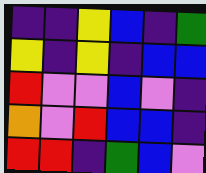[["indigo", "indigo", "yellow", "blue", "indigo", "green"], ["yellow", "indigo", "yellow", "indigo", "blue", "blue"], ["red", "violet", "violet", "blue", "violet", "indigo"], ["orange", "violet", "red", "blue", "blue", "indigo"], ["red", "red", "indigo", "green", "blue", "violet"]]